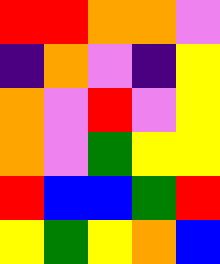[["red", "red", "orange", "orange", "violet"], ["indigo", "orange", "violet", "indigo", "yellow"], ["orange", "violet", "red", "violet", "yellow"], ["orange", "violet", "green", "yellow", "yellow"], ["red", "blue", "blue", "green", "red"], ["yellow", "green", "yellow", "orange", "blue"]]